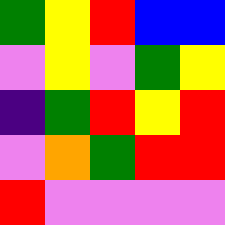[["green", "yellow", "red", "blue", "blue"], ["violet", "yellow", "violet", "green", "yellow"], ["indigo", "green", "red", "yellow", "red"], ["violet", "orange", "green", "red", "red"], ["red", "violet", "violet", "violet", "violet"]]